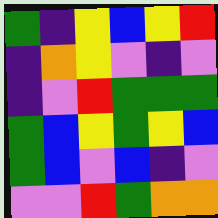[["green", "indigo", "yellow", "blue", "yellow", "red"], ["indigo", "orange", "yellow", "violet", "indigo", "violet"], ["indigo", "violet", "red", "green", "green", "green"], ["green", "blue", "yellow", "green", "yellow", "blue"], ["green", "blue", "violet", "blue", "indigo", "violet"], ["violet", "violet", "red", "green", "orange", "orange"]]